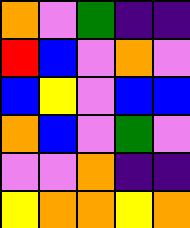[["orange", "violet", "green", "indigo", "indigo"], ["red", "blue", "violet", "orange", "violet"], ["blue", "yellow", "violet", "blue", "blue"], ["orange", "blue", "violet", "green", "violet"], ["violet", "violet", "orange", "indigo", "indigo"], ["yellow", "orange", "orange", "yellow", "orange"]]